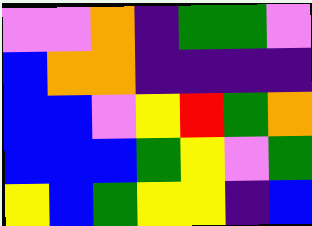[["violet", "violet", "orange", "indigo", "green", "green", "violet"], ["blue", "orange", "orange", "indigo", "indigo", "indigo", "indigo"], ["blue", "blue", "violet", "yellow", "red", "green", "orange"], ["blue", "blue", "blue", "green", "yellow", "violet", "green"], ["yellow", "blue", "green", "yellow", "yellow", "indigo", "blue"]]